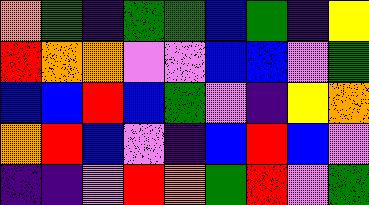[["orange", "green", "indigo", "green", "green", "blue", "green", "indigo", "yellow"], ["red", "orange", "orange", "violet", "violet", "blue", "blue", "violet", "green"], ["blue", "blue", "red", "blue", "green", "violet", "indigo", "yellow", "orange"], ["orange", "red", "blue", "violet", "indigo", "blue", "red", "blue", "violet"], ["indigo", "indigo", "violet", "red", "orange", "green", "red", "violet", "green"]]